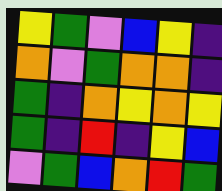[["yellow", "green", "violet", "blue", "yellow", "indigo"], ["orange", "violet", "green", "orange", "orange", "indigo"], ["green", "indigo", "orange", "yellow", "orange", "yellow"], ["green", "indigo", "red", "indigo", "yellow", "blue"], ["violet", "green", "blue", "orange", "red", "green"]]